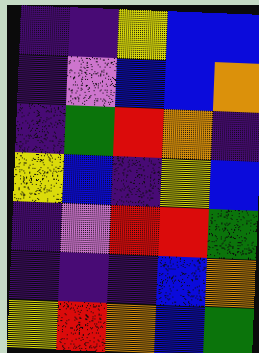[["indigo", "indigo", "yellow", "blue", "blue"], ["indigo", "violet", "blue", "blue", "orange"], ["indigo", "green", "red", "orange", "indigo"], ["yellow", "blue", "indigo", "yellow", "blue"], ["indigo", "violet", "red", "red", "green"], ["indigo", "indigo", "indigo", "blue", "orange"], ["yellow", "red", "orange", "blue", "green"]]